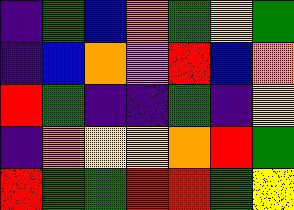[["indigo", "green", "blue", "orange", "green", "yellow", "green"], ["indigo", "blue", "orange", "violet", "red", "blue", "orange"], ["red", "green", "indigo", "indigo", "green", "indigo", "yellow"], ["indigo", "orange", "yellow", "yellow", "orange", "red", "green"], ["red", "green", "green", "red", "red", "green", "yellow"]]